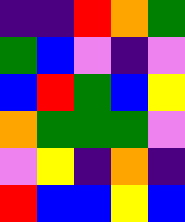[["indigo", "indigo", "red", "orange", "green"], ["green", "blue", "violet", "indigo", "violet"], ["blue", "red", "green", "blue", "yellow"], ["orange", "green", "green", "green", "violet"], ["violet", "yellow", "indigo", "orange", "indigo"], ["red", "blue", "blue", "yellow", "blue"]]